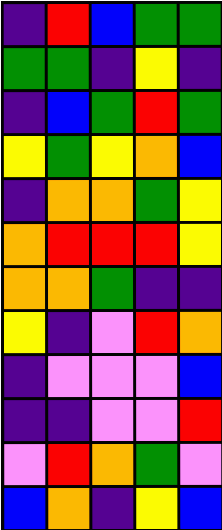[["indigo", "red", "blue", "green", "green"], ["green", "green", "indigo", "yellow", "indigo"], ["indigo", "blue", "green", "red", "green"], ["yellow", "green", "yellow", "orange", "blue"], ["indigo", "orange", "orange", "green", "yellow"], ["orange", "red", "red", "red", "yellow"], ["orange", "orange", "green", "indigo", "indigo"], ["yellow", "indigo", "violet", "red", "orange"], ["indigo", "violet", "violet", "violet", "blue"], ["indigo", "indigo", "violet", "violet", "red"], ["violet", "red", "orange", "green", "violet"], ["blue", "orange", "indigo", "yellow", "blue"]]